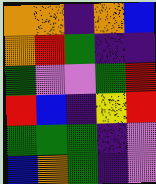[["orange", "orange", "indigo", "orange", "blue"], ["orange", "red", "green", "indigo", "indigo"], ["green", "violet", "violet", "green", "red"], ["red", "blue", "indigo", "yellow", "red"], ["green", "green", "green", "indigo", "violet"], ["blue", "orange", "green", "indigo", "violet"]]